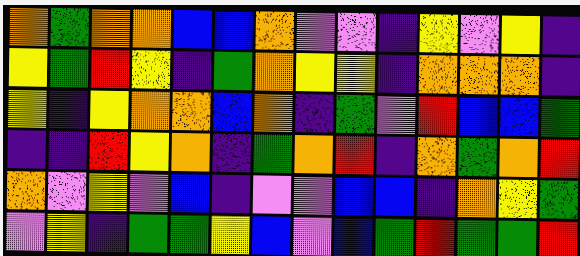[["orange", "green", "orange", "orange", "blue", "blue", "orange", "violet", "violet", "indigo", "yellow", "violet", "yellow", "indigo"], ["yellow", "green", "red", "yellow", "indigo", "green", "orange", "yellow", "yellow", "indigo", "orange", "orange", "orange", "indigo"], ["yellow", "indigo", "yellow", "orange", "orange", "blue", "orange", "indigo", "green", "violet", "red", "blue", "blue", "green"], ["indigo", "indigo", "red", "yellow", "orange", "indigo", "green", "orange", "red", "indigo", "orange", "green", "orange", "red"], ["orange", "violet", "yellow", "violet", "blue", "indigo", "violet", "violet", "blue", "blue", "indigo", "orange", "yellow", "green"], ["violet", "yellow", "indigo", "green", "green", "yellow", "blue", "violet", "blue", "green", "red", "green", "green", "red"]]